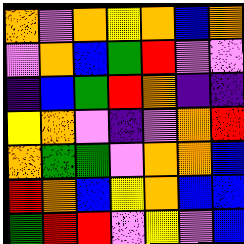[["orange", "violet", "orange", "yellow", "orange", "blue", "orange"], ["violet", "orange", "blue", "green", "red", "violet", "violet"], ["indigo", "blue", "green", "red", "orange", "indigo", "indigo"], ["yellow", "orange", "violet", "indigo", "violet", "orange", "red"], ["orange", "green", "green", "violet", "orange", "orange", "blue"], ["red", "orange", "blue", "yellow", "orange", "blue", "blue"], ["green", "red", "red", "violet", "yellow", "violet", "blue"]]